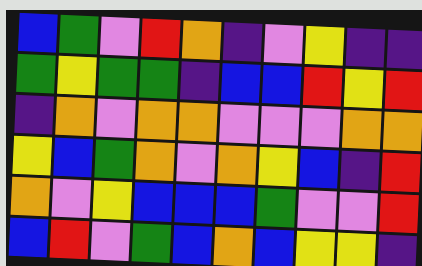[["blue", "green", "violet", "red", "orange", "indigo", "violet", "yellow", "indigo", "indigo"], ["green", "yellow", "green", "green", "indigo", "blue", "blue", "red", "yellow", "red"], ["indigo", "orange", "violet", "orange", "orange", "violet", "violet", "violet", "orange", "orange"], ["yellow", "blue", "green", "orange", "violet", "orange", "yellow", "blue", "indigo", "red"], ["orange", "violet", "yellow", "blue", "blue", "blue", "green", "violet", "violet", "red"], ["blue", "red", "violet", "green", "blue", "orange", "blue", "yellow", "yellow", "indigo"]]